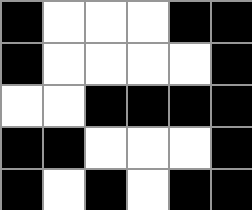[["black", "white", "white", "white", "black", "black"], ["black", "white", "white", "white", "white", "black"], ["white", "white", "black", "black", "black", "black"], ["black", "black", "white", "white", "white", "black"], ["black", "white", "black", "white", "black", "black"]]